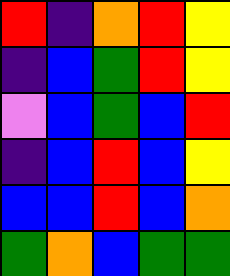[["red", "indigo", "orange", "red", "yellow"], ["indigo", "blue", "green", "red", "yellow"], ["violet", "blue", "green", "blue", "red"], ["indigo", "blue", "red", "blue", "yellow"], ["blue", "blue", "red", "blue", "orange"], ["green", "orange", "blue", "green", "green"]]